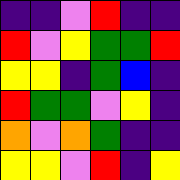[["indigo", "indigo", "violet", "red", "indigo", "indigo"], ["red", "violet", "yellow", "green", "green", "red"], ["yellow", "yellow", "indigo", "green", "blue", "indigo"], ["red", "green", "green", "violet", "yellow", "indigo"], ["orange", "violet", "orange", "green", "indigo", "indigo"], ["yellow", "yellow", "violet", "red", "indigo", "yellow"]]